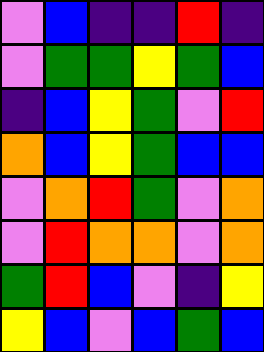[["violet", "blue", "indigo", "indigo", "red", "indigo"], ["violet", "green", "green", "yellow", "green", "blue"], ["indigo", "blue", "yellow", "green", "violet", "red"], ["orange", "blue", "yellow", "green", "blue", "blue"], ["violet", "orange", "red", "green", "violet", "orange"], ["violet", "red", "orange", "orange", "violet", "orange"], ["green", "red", "blue", "violet", "indigo", "yellow"], ["yellow", "blue", "violet", "blue", "green", "blue"]]